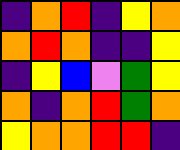[["indigo", "orange", "red", "indigo", "yellow", "orange"], ["orange", "red", "orange", "indigo", "indigo", "yellow"], ["indigo", "yellow", "blue", "violet", "green", "yellow"], ["orange", "indigo", "orange", "red", "green", "orange"], ["yellow", "orange", "orange", "red", "red", "indigo"]]